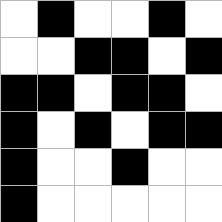[["white", "black", "white", "white", "black", "white"], ["white", "white", "black", "black", "white", "black"], ["black", "black", "white", "black", "black", "white"], ["black", "white", "black", "white", "black", "black"], ["black", "white", "white", "black", "white", "white"], ["black", "white", "white", "white", "white", "white"]]